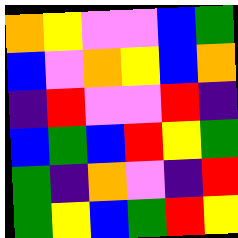[["orange", "yellow", "violet", "violet", "blue", "green"], ["blue", "violet", "orange", "yellow", "blue", "orange"], ["indigo", "red", "violet", "violet", "red", "indigo"], ["blue", "green", "blue", "red", "yellow", "green"], ["green", "indigo", "orange", "violet", "indigo", "red"], ["green", "yellow", "blue", "green", "red", "yellow"]]